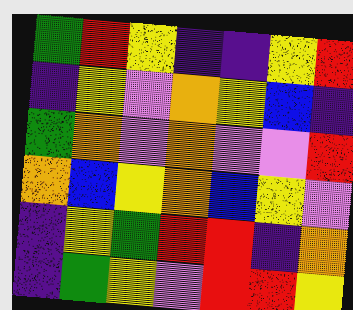[["green", "red", "yellow", "indigo", "indigo", "yellow", "red"], ["indigo", "yellow", "violet", "orange", "yellow", "blue", "indigo"], ["green", "orange", "violet", "orange", "violet", "violet", "red"], ["orange", "blue", "yellow", "orange", "blue", "yellow", "violet"], ["indigo", "yellow", "green", "red", "red", "indigo", "orange"], ["indigo", "green", "yellow", "violet", "red", "red", "yellow"]]